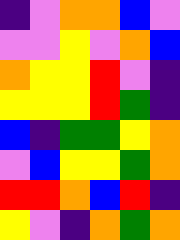[["indigo", "violet", "orange", "orange", "blue", "violet"], ["violet", "violet", "yellow", "violet", "orange", "blue"], ["orange", "yellow", "yellow", "red", "violet", "indigo"], ["yellow", "yellow", "yellow", "red", "green", "indigo"], ["blue", "indigo", "green", "green", "yellow", "orange"], ["violet", "blue", "yellow", "yellow", "green", "orange"], ["red", "red", "orange", "blue", "red", "indigo"], ["yellow", "violet", "indigo", "orange", "green", "orange"]]